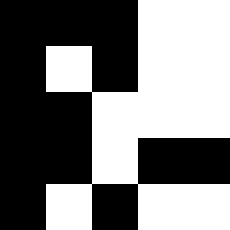[["black", "black", "black", "white", "white"], ["black", "white", "black", "white", "white"], ["black", "black", "white", "white", "white"], ["black", "black", "white", "black", "black"], ["black", "white", "black", "white", "white"]]